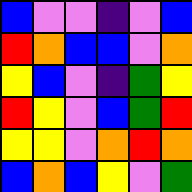[["blue", "violet", "violet", "indigo", "violet", "blue"], ["red", "orange", "blue", "blue", "violet", "orange"], ["yellow", "blue", "violet", "indigo", "green", "yellow"], ["red", "yellow", "violet", "blue", "green", "red"], ["yellow", "yellow", "violet", "orange", "red", "orange"], ["blue", "orange", "blue", "yellow", "violet", "green"]]